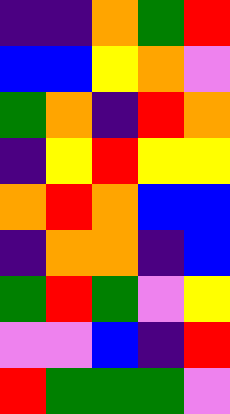[["indigo", "indigo", "orange", "green", "red"], ["blue", "blue", "yellow", "orange", "violet"], ["green", "orange", "indigo", "red", "orange"], ["indigo", "yellow", "red", "yellow", "yellow"], ["orange", "red", "orange", "blue", "blue"], ["indigo", "orange", "orange", "indigo", "blue"], ["green", "red", "green", "violet", "yellow"], ["violet", "violet", "blue", "indigo", "red"], ["red", "green", "green", "green", "violet"]]